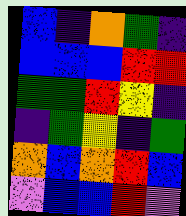[["blue", "indigo", "orange", "green", "indigo"], ["blue", "blue", "blue", "red", "red"], ["green", "green", "red", "yellow", "indigo"], ["indigo", "green", "yellow", "indigo", "green"], ["orange", "blue", "orange", "red", "blue"], ["violet", "blue", "blue", "red", "violet"]]